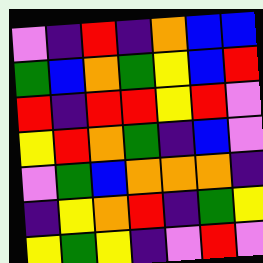[["violet", "indigo", "red", "indigo", "orange", "blue", "blue"], ["green", "blue", "orange", "green", "yellow", "blue", "red"], ["red", "indigo", "red", "red", "yellow", "red", "violet"], ["yellow", "red", "orange", "green", "indigo", "blue", "violet"], ["violet", "green", "blue", "orange", "orange", "orange", "indigo"], ["indigo", "yellow", "orange", "red", "indigo", "green", "yellow"], ["yellow", "green", "yellow", "indigo", "violet", "red", "violet"]]